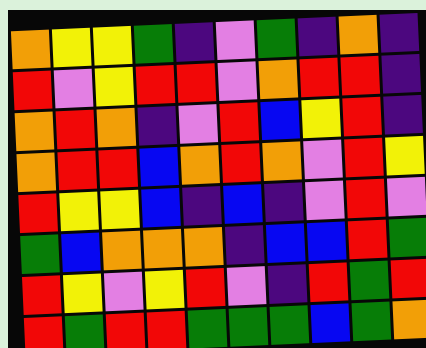[["orange", "yellow", "yellow", "green", "indigo", "violet", "green", "indigo", "orange", "indigo"], ["red", "violet", "yellow", "red", "red", "violet", "orange", "red", "red", "indigo"], ["orange", "red", "orange", "indigo", "violet", "red", "blue", "yellow", "red", "indigo"], ["orange", "red", "red", "blue", "orange", "red", "orange", "violet", "red", "yellow"], ["red", "yellow", "yellow", "blue", "indigo", "blue", "indigo", "violet", "red", "violet"], ["green", "blue", "orange", "orange", "orange", "indigo", "blue", "blue", "red", "green"], ["red", "yellow", "violet", "yellow", "red", "violet", "indigo", "red", "green", "red"], ["red", "green", "red", "red", "green", "green", "green", "blue", "green", "orange"]]